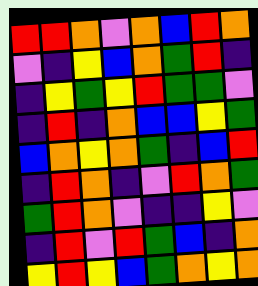[["red", "red", "orange", "violet", "orange", "blue", "red", "orange"], ["violet", "indigo", "yellow", "blue", "orange", "green", "red", "indigo"], ["indigo", "yellow", "green", "yellow", "red", "green", "green", "violet"], ["indigo", "red", "indigo", "orange", "blue", "blue", "yellow", "green"], ["blue", "orange", "yellow", "orange", "green", "indigo", "blue", "red"], ["indigo", "red", "orange", "indigo", "violet", "red", "orange", "green"], ["green", "red", "orange", "violet", "indigo", "indigo", "yellow", "violet"], ["indigo", "red", "violet", "red", "green", "blue", "indigo", "orange"], ["yellow", "red", "yellow", "blue", "green", "orange", "yellow", "orange"]]